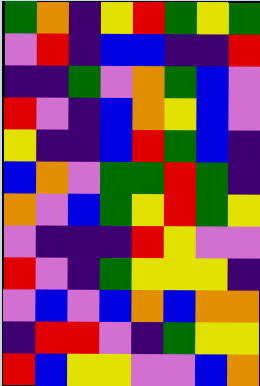[["green", "orange", "indigo", "yellow", "red", "green", "yellow", "green"], ["violet", "red", "indigo", "blue", "blue", "indigo", "indigo", "red"], ["indigo", "indigo", "green", "violet", "orange", "green", "blue", "violet"], ["red", "violet", "indigo", "blue", "orange", "yellow", "blue", "violet"], ["yellow", "indigo", "indigo", "blue", "red", "green", "blue", "indigo"], ["blue", "orange", "violet", "green", "green", "red", "green", "indigo"], ["orange", "violet", "blue", "green", "yellow", "red", "green", "yellow"], ["violet", "indigo", "indigo", "indigo", "red", "yellow", "violet", "violet"], ["red", "violet", "indigo", "green", "yellow", "yellow", "yellow", "indigo"], ["violet", "blue", "violet", "blue", "orange", "blue", "orange", "orange"], ["indigo", "red", "red", "violet", "indigo", "green", "yellow", "yellow"], ["red", "blue", "yellow", "yellow", "violet", "violet", "blue", "orange"]]